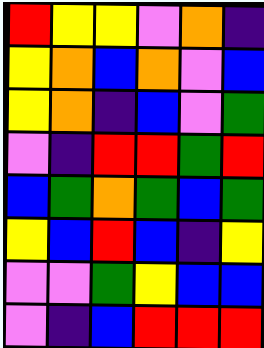[["red", "yellow", "yellow", "violet", "orange", "indigo"], ["yellow", "orange", "blue", "orange", "violet", "blue"], ["yellow", "orange", "indigo", "blue", "violet", "green"], ["violet", "indigo", "red", "red", "green", "red"], ["blue", "green", "orange", "green", "blue", "green"], ["yellow", "blue", "red", "blue", "indigo", "yellow"], ["violet", "violet", "green", "yellow", "blue", "blue"], ["violet", "indigo", "blue", "red", "red", "red"]]